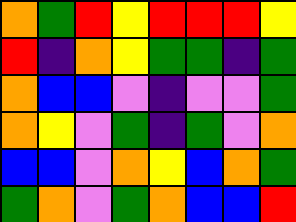[["orange", "green", "red", "yellow", "red", "red", "red", "yellow"], ["red", "indigo", "orange", "yellow", "green", "green", "indigo", "green"], ["orange", "blue", "blue", "violet", "indigo", "violet", "violet", "green"], ["orange", "yellow", "violet", "green", "indigo", "green", "violet", "orange"], ["blue", "blue", "violet", "orange", "yellow", "blue", "orange", "green"], ["green", "orange", "violet", "green", "orange", "blue", "blue", "red"]]